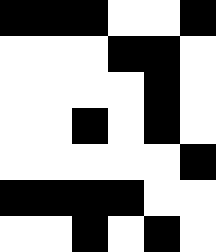[["black", "black", "black", "white", "white", "black"], ["white", "white", "white", "black", "black", "white"], ["white", "white", "white", "white", "black", "white"], ["white", "white", "black", "white", "black", "white"], ["white", "white", "white", "white", "white", "black"], ["black", "black", "black", "black", "white", "white"], ["white", "white", "black", "white", "black", "white"]]